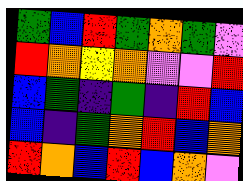[["green", "blue", "red", "green", "orange", "green", "violet"], ["red", "orange", "yellow", "orange", "violet", "violet", "red"], ["blue", "green", "indigo", "green", "indigo", "red", "blue"], ["blue", "indigo", "green", "orange", "red", "blue", "orange"], ["red", "orange", "blue", "red", "blue", "orange", "violet"]]